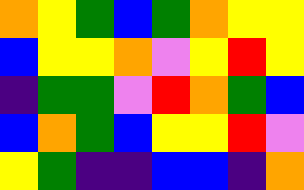[["orange", "yellow", "green", "blue", "green", "orange", "yellow", "yellow"], ["blue", "yellow", "yellow", "orange", "violet", "yellow", "red", "yellow"], ["indigo", "green", "green", "violet", "red", "orange", "green", "blue"], ["blue", "orange", "green", "blue", "yellow", "yellow", "red", "violet"], ["yellow", "green", "indigo", "indigo", "blue", "blue", "indigo", "orange"]]